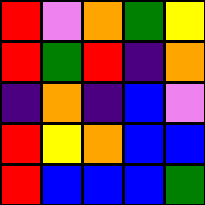[["red", "violet", "orange", "green", "yellow"], ["red", "green", "red", "indigo", "orange"], ["indigo", "orange", "indigo", "blue", "violet"], ["red", "yellow", "orange", "blue", "blue"], ["red", "blue", "blue", "blue", "green"]]